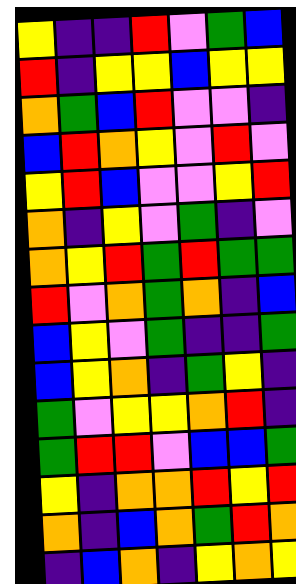[["yellow", "indigo", "indigo", "red", "violet", "green", "blue"], ["red", "indigo", "yellow", "yellow", "blue", "yellow", "yellow"], ["orange", "green", "blue", "red", "violet", "violet", "indigo"], ["blue", "red", "orange", "yellow", "violet", "red", "violet"], ["yellow", "red", "blue", "violet", "violet", "yellow", "red"], ["orange", "indigo", "yellow", "violet", "green", "indigo", "violet"], ["orange", "yellow", "red", "green", "red", "green", "green"], ["red", "violet", "orange", "green", "orange", "indigo", "blue"], ["blue", "yellow", "violet", "green", "indigo", "indigo", "green"], ["blue", "yellow", "orange", "indigo", "green", "yellow", "indigo"], ["green", "violet", "yellow", "yellow", "orange", "red", "indigo"], ["green", "red", "red", "violet", "blue", "blue", "green"], ["yellow", "indigo", "orange", "orange", "red", "yellow", "red"], ["orange", "indigo", "blue", "orange", "green", "red", "orange"], ["indigo", "blue", "orange", "indigo", "yellow", "orange", "yellow"]]